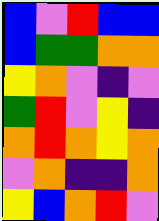[["blue", "violet", "red", "blue", "blue"], ["blue", "green", "green", "orange", "orange"], ["yellow", "orange", "violet", "indigo", "violet"], ["green", "red", "violet", "yellow", "indigo"], ["orange", "red", "orange", "yellow", "orange"], ["violet", "orange", "indigo", "indigo", "orange"], ["yellow", "blue", "orange", "red", "violet"]]